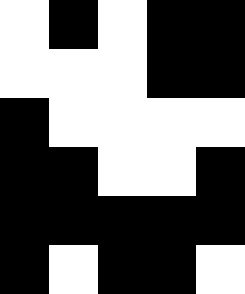[["white", "black", "white", "black", "black"], ["white", "white", "white", "black", "black"], ["black", "white", "white", "white", "white"], ["black", "black", "white", "white", "black"], ["black", "black", "black", "black", "black"], ["black", "white", "black", "black", "white"]]